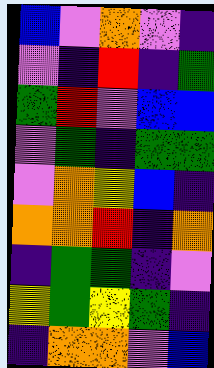[["blue", "violet", "orange", "violet", "indigo"], ["violet", "indigo", "red", "indigo", "green"], ["green", "red", "violet", "blue", "blue"], ["violet", "green", "indigo", "green", "green"], ["violet", "orange", "yellow", "blue", "indigo"], ["orange", "orange", "red", "indigo", "orange"], ["indigo", "green", "green", "indigo", "violet"], ["yellow", "green", "yellow", "green", "indigo"], ["indigo", "orange", "orange", "violet", "blue"]]